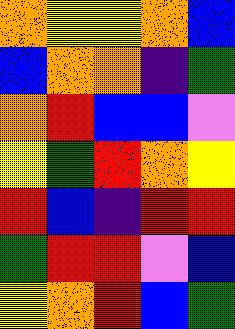[["orange", "yellow", "yellow", "orange", "blue"], ["blue", "orange", "orange", "indigo", "green"], ["orange", "red", "blue", "blue", "violet"], ["yellow", "green", "red", "orange", "yellow"], ["red", "blue", "indigo", "red", "red"], ["green", "red", "red", "violet", "blue"], ["yellow", "orange", "red", "blue", "green"]]